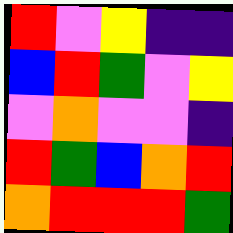[["red", "violet", "yellow", "indigo", "indigo"], ["blue", "red", "green", "violet", "yellow"], ["violet", "orange", "violet", "violet", "indigo"], ["red", "green", "blue", "orange", "red"], ["orange", "red", "red", "red", "green"]]